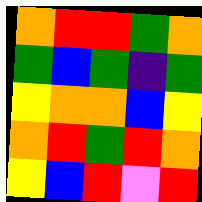[["orange", "red", "red", "green", "orange"], ["green", "blue", "green", "indigo", "green"], ["yellow", "orange", "orange", "blue", "yellow"], ["orange", "red", "green", "red", "orange"], ["yellow", "blue", "red", "violet", "red"]]